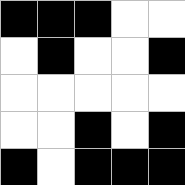[["black", "black", "black", "white", "white"], ["white", "black", "white", "white", "black"], ["white", "white", "white", "white", "white"], ["white", "white", "black", "white", "black"], ["black", "white", "black", "black", "black"]]